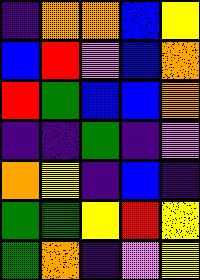[["indigo", "orange", "orange", "blue", "yellow"], ["blue", "red", "violet", "blue", "orange"], ["red", "green", "blue", "blue", "orange"], ["indigo", "indigo", "green", "indigo", "violet"], ["orange", "yellow", "indigo", "blue", "indigo"], ["green", "green", "yellow", "red", "yellow"], ["green", "orange", "indigo", "violet", "yellow"]]